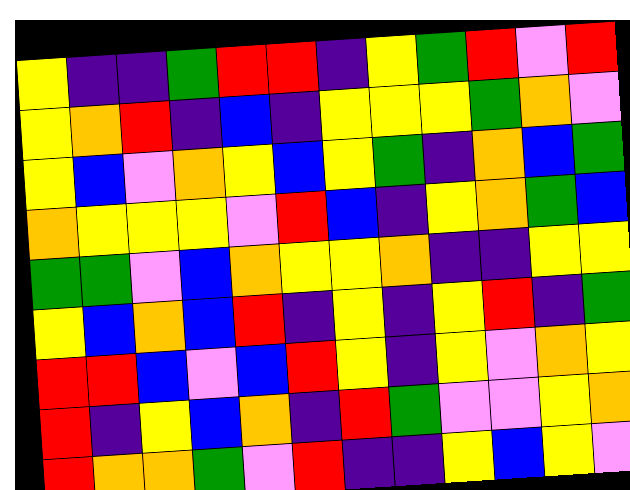[["yellow", "indigo", "indigo", "green", "red", "red", "indigo", "yellow", "green", "red", "violet", "red"], ["yellow", "orange", "red", "indigo", "blue", "indigo", "yellow", "yellow", "yellow", "green", "orange", "violet"], ["yellow", "blue", "violet", "orange", "yellow", "blue", "yellow", "green", "indigo", "orange", "blue", "green"], ["orange", "yellow", "yellow", "yellow", "violet", "red", "blue", "indigo", "yellow", "orange", "green", "blue"], ["green", "green", "violet", "blue", "orange", "yellow", "yellow", "orange", "indigo", "indigo", "yellow", "yellow"], ["yellow", "blue", "orange", "blue", "red", "indigo", "yellow", "indigo", "yellow", "red", "indigo", "green"], ["red", "red", "blue", "violet", "blue", "red", "yellow", "indigo", "yellow", "violet", "orange", "yellow"], ["red", "indigo", "yellow", "blue", "orange", "indigo", "red", "green", "violet", "violet", "yellow", "orange"], ["red", "orange", "orange", "green", "violet", "red", "indigo", "indigo", "yellow", "blue", "yellow", "violet"]]